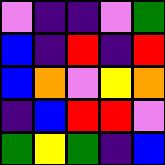[["violet", "indigo", "indigo", "violet", "green"], ["blue", "indigo", "red", "indigo", "red"], ["blue", "orange", "violet", "yellow", "orange"], ["indigo", "blue", "red", "red", "violet"], ["green", "yellow", "green", "indigo", "blue"]]